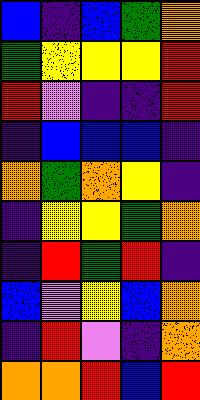[["blue", "indigo", "blue", "green", "orange"], ["green", "yellow", "yellow", "yellow", "red"], ["red", "violet", "indigo", "indigo", "red"], ["indigo", "blue", "blue", "blue", "indigo"], ["orange", "green", "orange", "yellow", "indigo"], ["indigo", "yellow", "yellow", "green", "orange"], ["indigo", "red", "green", "red", "indigo"], ["blue", "violet", "yellow", "blue", "orange"], ["indigo", "red", "violet", "indigo", "orange"], ["orange", "orange", "red", "blue", "red"]]